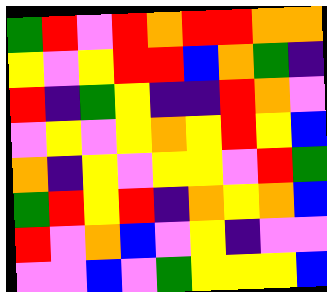[["green", "red", "violet", "red", "orange", "red", "red", "orange", "orange"], ["yellow", "violet", "yellow", "red", "red", "blue", "orange", "green", "indigo"], ["red", "indigo", "green", "yellow", "indigo", "indigo", "red", "orange", "violet"], ["violet", "yellow", "violet", "yellow", "orange", "yellow", "red", "yellow", "blue"], ["orange", "indigo", "yellow", "violet", "yellow", "yellow", "violet", "red", "green"], ["green", "red", "yellow", "red", "indigo", "orange", "yellow", "orange", "blue"], ["red", "violet", "orange", "blue", "violet", "yellow", "indigo", "violet", "violet"], ["violet", "violet", "blue", "violet", "green", "yellow", "yellow", "yellow", "blue"]]